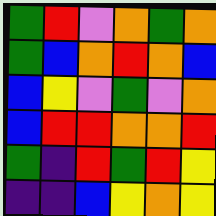[["green", "red", "violet", "orange", "green", "orange"], ["green", "blue", "orange", "red", "orange", "blue"], ["blue", "yellow", "violet", "green", "violet", "orange"], ["blue", "red", "red", "orange", "orange", "red"], ["green", "indigo", "red", "green", "red", "yellow"], ["indigo", "indigo", "blue", "yellow", "orange", "yellow"]]